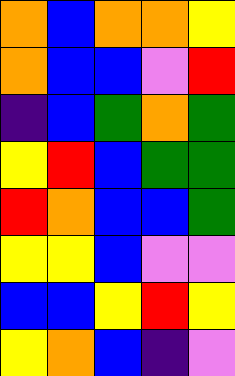[["orange", "blue", "orange", "orange", "yellow"], ["orange", "blue", "blue", "violet", "red"], ["indigo", "blue", "green", "orange", "green"], ["yellow", "red", "blue", "green", "green"], ["red", "orange", "blue", "blue", "green"], ["yellow", "yellow", "blue", "violet", "violet"], ["blue", "blue", "yellow", "red", "yellow"], ["yellow", "orange", "blue", "indigo", "violet"]]